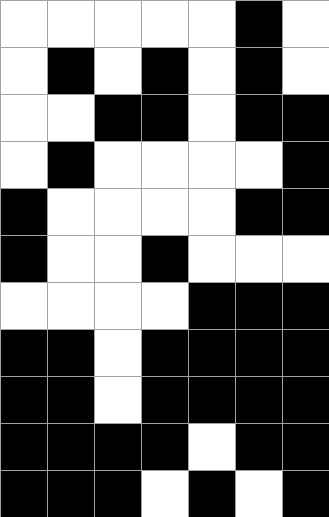[["white", "white", "white", "white", "white", "black", "white"], ["white", "black", "white", "black", "white", "black", "white"], ["white", "white", "black", "black", "white", "black", "black"], ["white", "black", "white", "white", "white", "white", "black"], ["black", "white", "white", "white", "white", "black", "black"], ["black", "white", "white", "black", "white", "white", "white"], ["white", "white", "white", "white", "black", "black", "black"], ["black", "black", "white", "black", "black", "black", "black"], ["black", "black", "white", "black", "black", "black", "black"], ["black", "black", "black", "black", "white", "black", "black"], ["black", "black", "black", "white", "black", "white", "black"]]